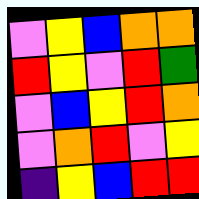[["violet", "yellow", "blue", "orange", "orange"], ["red", "yellow", "violet", "red", "green"], ["violet", "blue", "yellow", "red", "orange"], ["violet", "orange", "red", "violet", "yellow"], ["indigo", "yellow", "blue", "red", "red"]]